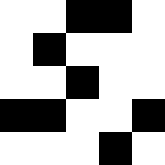[["white", "white", "black", "black", "white"], ["white", "black", "white", "white", "white"], ["white", "white", "black", "white", "white"], ["black", "black", "white", "white", "black"], ["white", "white", "white", "black", "white"]]